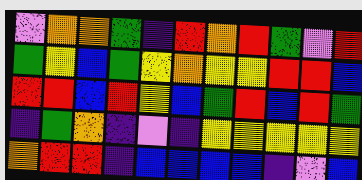[["violet", "orange", "orange", "green", "indigo", "red", "orange", "red", "green", "violet", "red"], ["green", "yellow", "blue", "green", "yellow", "orange", "yellow", "yellow", "red", "red", "blue"], ["red", "red", "blue", "red", "yellow", "blue", "green", "red", "blue", "red", "green"], ["indigo", "green", "orange", "indigo", "violet", "indigo", "yellow", "yellow", "yellow", "yellow", "yellow"], ["orange", "red", "red", "indigo", "blue", "blue", "blue", "blue", "indigo", "violet", "blue"]]